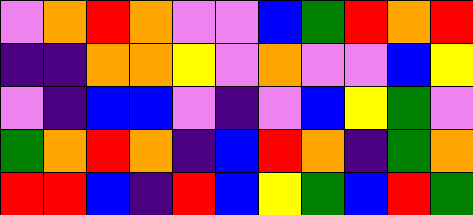[["violet", "orange", "red", "orange", "violet", "violet", "blue", "green", "red", "orange", "red"], ["indigo", "indigo", "orange", "orange", "yellow", "violet", "orange", "violet", "violet", "blue", "yellow"], ["violet", "indigo", "blue", "blue", "violet", "indigo", "violet", "blue", "yellow", "green", "violet"], ["green", "orange", "red", "orange", "indigo", "blue", "red", "orange", "indigo", "green", "orange"], ["red", "red", "blue", "indigo", "red", "blue", "yellow", "green", "blue", "red", "green"]]